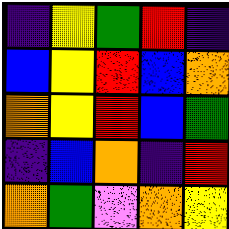[["indigo", "yellow", "green", "red", "indigo"], ["blue", "yellow", "red", "blue", "orange"], ["orange", "yellow", "red", "blue", "green"], ["indigo", "blue", "orange", "indigo", "red"], ["orange", "green", "violet", "orange", "yellow"]]